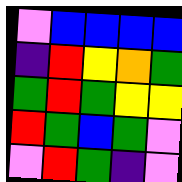[["violet", "blue", "blue", "blue", "blue"], ["indigo", "red", "yellow", "orange", "green"], ["green", "red", "green", "yellow", "yellow"], ["red", "green", "blue", "green", "violet"], ["violet", "red", "green", "indigo", "violet"]]